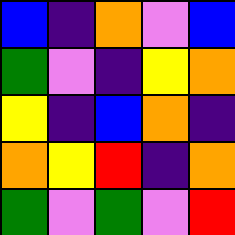[["blue", "indigo", "orange", "violet", "blue"], ["green", "violet", "indigo", "yellow", "orange"], ["yellow", "indigo", "blue", "orange", "indigo"], ["orange", "yellow", "red", "indigo", "orange"], ["green", "violet", "green", "violet", "red"]]